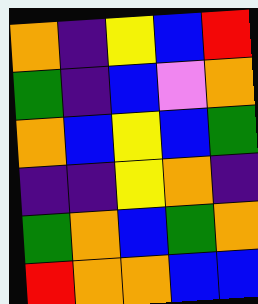[["orange", "indigo", "yellow", "blue", "red"], ["green", "indigo", "blue", "violet", "orange"], ["orange", "blue", "yellow", "blue", "green"], ["indigo", "indigo", "yellow", "orange", "indigo"], ["green", "orange", "blue", "green", "orange"], ["red", "orange", "orange", "blue", "blue"]]